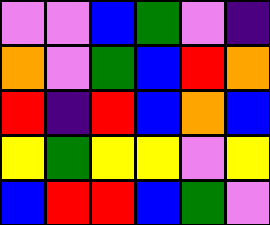[["violet", "violet", "blue", "green", "violet", "indigo"], ["orange", "violet", "green", "blue", "red", "orange"], ["red", "indigo", "red", "blue", "orange", "blue"], ["yellow", "green", "yellow", "yellow", "violet", "yellow"], ["blue", "red", "red", "blue", "green", "violet"]]